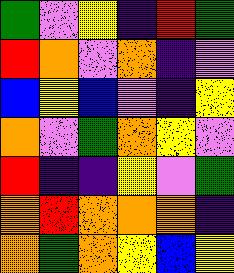[["green", "violet", "yellow", "indigo", "red", "green"], ["red", "orange", "violet", "orange", "indigo", "violet"], ["blue", "yellow", "blue", "violet", "indigo", "yellow"], ["orange", "violet", "green", "orange", "yellow", "violet"], ["red", "indigo", "indigo", "yellow", "violet", "green"], ["orange", "red", "orange", "orange", "orange", "indigo"], ["orange", "green", "orange", "yellow", "blue", "yellow"]]